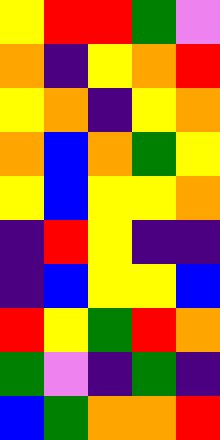[["yellow", "red", "red", "green", "violet"], ["orange", "indigo", "yellow", "orange", "red"], ["yellow", "orange", "indigo", "yellow", "orange"], ["orange", "blue", "orange", "green", "yellow"], ["yellow", "blue", "yellow", "yellow", "orange"], ["indigo", "red", "yellow", "indigo", "indigo"], ["indigo", "blue", "yellow", "yellow", "blue"], ["red", "yellow", "green", "red", "orange"], ["green", "violet", "indigo", "green", "indigo"], ["blue", "green", "orange", "orange", "red"]]